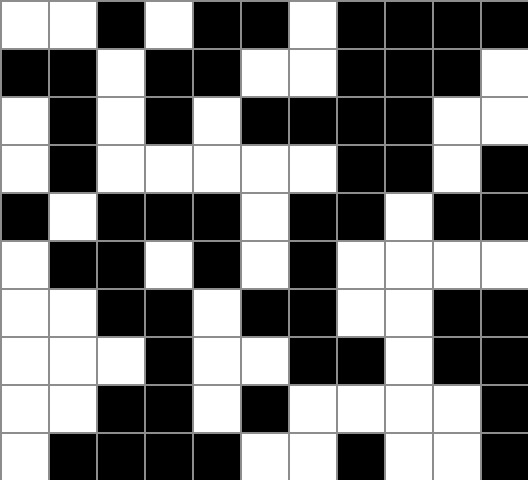[["white", "white", "black", "white", "black", "black", "white", "black", "black", "black", "black"], ["black", "black", "white", "black", "black", "white", "white", "black", "black", "black", "white"], ["white", "black", "white", "black", "white", "black", "black", "black", "black", "white", "white"], ["white", "black", "white", "white", "white", "white", "white", "black", "black", "white", "black"], ["black", "white", "black", "black", "black", "white", "black", "black", "white", "black", "black"], ["white", "black", "black", "white", "black", "white", "black", "white", "white", "white", "white"], ["white", "white", "black", "black", "white", "black", "black", "white", "white", "black", "black"], ["white", "white", "white", "black", "white", "white", "black", "black", "white", "black", "black"], ["white", "white", "black", "black", "white", "black", "white", "white", "white", "white", "black"], ["white", "black", "black", "black", "black", "white", "white", "black", "white", "white", "black"]]